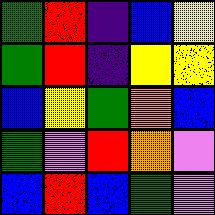[["green", "red", "indigo", "blue", "yellow"], ["green", "red", "indigo", "yellow", "yellow"], ["blue", "yellow", "green", "orange", "blue"], ["green", "violet", "red", "orange", "violet"], ["blue", "red", "blue", "green", "violet"]]